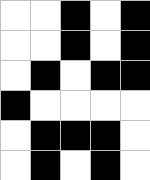[["white", "white", "black", "white", "black"], ["white", "white", "black", "white", "black"], ["white", "black", "white", "black", "black"], ["black", "white", "white", "white", "white"], ["white", "black", "black", "black", "white"], ["white", "black", "white", "black", "white"]]